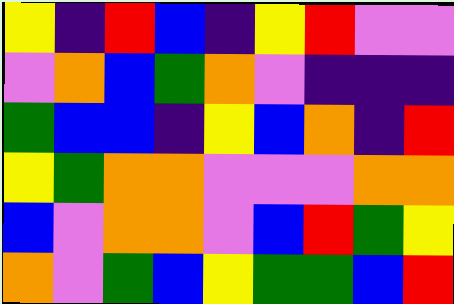[["yellow", "indigo", "red", "blue", "indigo", "yellow", "red", "violet", "violet"], ["violet", "orange", "blue", "green", "orange", "violet", "indigo", "indigo", "indigo"], ["green", "blue", "blue", "indigo", "yellow", "blue", "orange", "indigo", "red"], ["yellow", "green", "orange", "orange", "violet", "violet", "violet", "orange", "orange"], ["blue", "violet", "orange", "orange", "violet", "blue", "red", "green", "yellow"], ["orange", "violet", "green", "blue", "yellow", "green", "green", "blue", "red"]]